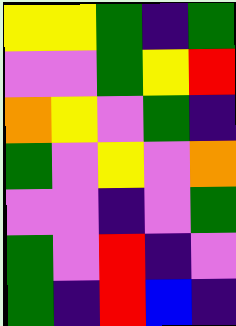[["yellow", "yellow", "green", "indigo", "green"], ["violet", "violet", "green", "yellow", "red"], ["orange", "yellow", "violet", "green", "indigo"], ["green", "violet", "yellow", "violet", "orange"], ["violet", "violet", "indigo", "violet", "green"], ["green", "violet", "red", "indigo", "violet"], ["green", "indigo", "red", "blue", "indigo"]]